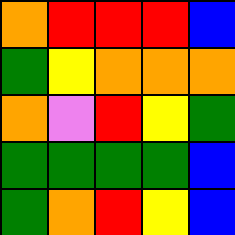[["orange", "red", "red", "red", "blue"], ["green", "yellow", "orange", "orange", "orange"], ["orange", "violet", "red", "yellow", "green"], ["green", "green", "green", "green", "blue"], ["green", "orange", "red", "yellow", "blue"]]